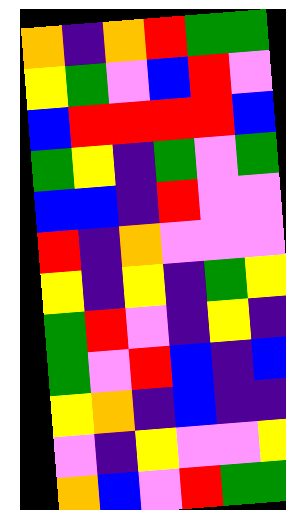[["orange", "indigo", "orange", "red", "green", "green"], ["yellow", "green", "violet", "blue", "red", "violet"], ["blue", "red", "red", "red", "red", "blue"], ["green", "yellow", "indigo", "green", "violet", "green"], ["blue", "blue", "indigo", "red", "violet", "violet"], ["red", "indigo", "orange", "violet", "violet", "violet"], ["yellow", "indigo", "yellow", "indigo", "green", "yellow"], ["green", "red", "violet", "indigo", "yellow", "indigo"], ["green", "violet", "red", "blue", "indigo", "blue"], ["yellow", "orange", "indigo", "blue", "indigo", "indigo"], ["violet", "indigo", "yellow", "violet", "violet", "yellow"], ["orange", "blue", "violet", "red", "green", "green"]]